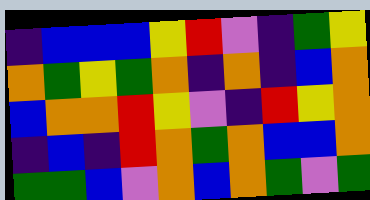[["indigo", "blue", "blue", "blue", "yellow", "red", "violet", "indigo", "green", "yellow"], ["orange", "green", "yellow", "green", "orange", "indigo", "orange", "indigo", "blue", "orange"], ["blue", "orange", "orange", "red", "yellow", "violet", "indigo", "red", "yellow", "orange"], ["indigo", "blue", "indigo", "red", "orange", "green", "orange", "blue", "blue", "orange"], ["green", "green", "blue", "violet", "orange", "blue", "orange", "green", "violet", "green"]]